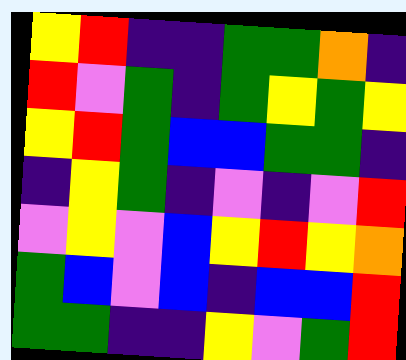[["yellow", "red", "indigo", "indigo", "green", "green", "orange", "indigo"], ["red", "violet", "green", "indigo", "green", "yellow", "green", "yellow"], ["yellow", "red", "green", "blue", "blue", "green", "green", "indigo"], ["indigo", "yellow", "green", "indigo", "violet", "indigo", "violet", "red"], ["violet", "yellow", "violet", "blue", "yellow", "red", "yellow", "orange"], ["green", "blue", "violet", "blue", "indigo", "blue", "blue", "red"], ["green", "green", "indigo", "indigo", "yellow", "violet", "green", "red"]]